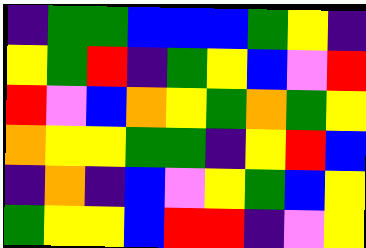[["indigo", "green", "green", "blue", "blue", "blue", "green", "yellow", "indigo"], ["yellow", "green", "red", "indigo", "green", "yellow", "blue", "violet", "red"], ["red", "violet", "blue", "orange", "yellow", "green", "orange", "green", "yellow"], ["orange", "yellow", "yellow", "green", "green", "indigo", "yellow", "red", "blue"], ["indigo", "orange", "indigo", "blue", "violet", "yellow", "green", "blue", "yellow"], ["green", "yellow", "yellow", "blue", "red", "red", "indigo", "violet", "yellow"]]